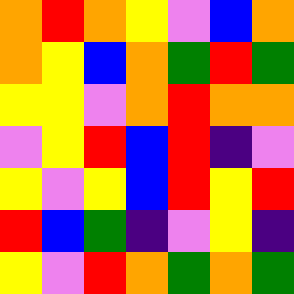[["orange", "red", "orange", "yellow", "violet", "blue", "orange"], ["orange", "yellow", "blue", "orange", "green", "red", "green"], ["yellow", "yellow", "violet", "orange", "red", "orange", "orange"], ["violet", "yellow", "red", "blue", "red", "indigo", "violet"], ["yellow", "violet", "yellow", "blue", "red", "yellow", "red"], ["red", "blue", "green", "indigo", "violet", "yellow", "indigo"], ["yellow", "violet", "red", "orange", "green", "orange", "green"]]